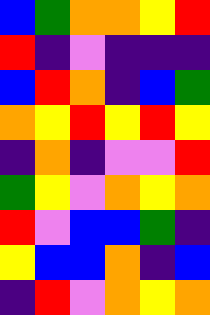[["blue", "green", "orange", "orange", "yellow", "red"], ["red", "indigo", "violet", "indigo", "indigo", "indigo"], ["blue", "red", "orange", "indigo", "blue", "green"], ["orange", "yellow", "red", "yellow", "red", "yellow"], ["indigo", "orange", "indigo", "violet", "violet", "red"], ["green", "yellow", "violet", "orange", "yellow", "orange"], ["red", "violet", "blue", "blue", "green", "indigo"], ["yellow", "blue", "blue", "orange", "indigo", "blue"], ["indigo", "red", "violet", "orange", "yellow", "orange"]]